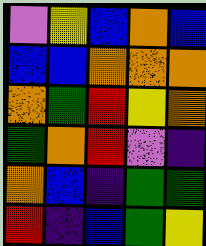[["violet", "yellow", "blue", "orange", "blue"], ["blue", "blue", "orange", "orange", "orange"], ["orange", "green", "red", "yellow", "orange"], ["green", "orange", "red", "violet", "indigo"], ["orange", "blue", "indigo", "green", "green"], ["red", "indigo", "blue", "green", "yellow"]]